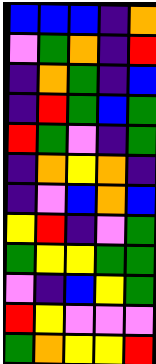[["blue", "blue", "blue", "indigo", "orange"], ["violet", "green", "orange", "indigo", "red"], ["indigo", "orange", "green", "indigo", "blue"], ["indigo", "red", "green", "blue", "green"], ["red", "green", "violet", "indigo", "green"], ["indigo", "orange", "yellow", "orange", "indigo"], ["indigo", "violet", "blue", "orange", "blue"], ["yellow", "red", "indigo", "violet", "green"], ["green", "yellow", "yellow", "green", "green"], ["violet", "indigo", "blue", "yellow", "green"], ["red", "yellow", "violet", "violet", "violet"], ["green", "orange", "yellow", "yellow", "red"]]